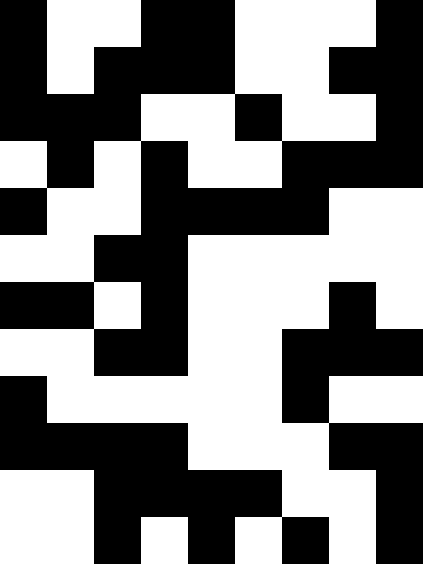[["black", "white", "white", "black", "black", "white", "white", "white", "black"], ["black", "white", "black", "black", "black", "white", "white", "black", "black"], ["black", "black", "black", "white", "white", "black", "white", "white", "black"], ["white", "black", "white", "black", "white", "white", "black", "black", "black"], ["black", "white", "white", "black", "black", "black", "black", "white", "white"], ["white", "white", "black", "black", "white", "white", "white", "white", "white"], ["black", "black", "white", "black", "white", "white", "white", "black", "white"], ["white", "white", "black", "black", "white", "white", "black", "black", "black"], ["black", "white", "white", "white", "white", "white", "black", "white", "white"], ["black", "black", "black", "black", "white", "white", "white", "black", "black"], ["white", "white", "black", "black", "black", "black", "white", "white", "black"], ["white", "white", "black", "white", "black", "white", "black", "white", "black"]]